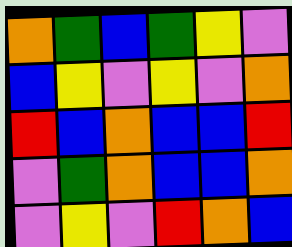[["orange", "green", "blue", "green", "yellow", "violet"], ["blue", "yellow", "violet", "yellow", "violet", "orange"], ["red", "blue", "orange", "blue", "blue", "red"], ["violet", "green", "orange", "blue", "blue", "orange"], ["violet", "yellow", "violet", "red", "orange", "blue"]]